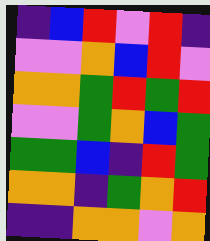[["indigo", "blue", "red", "violet", "red", "indigo"], ["violet", "violet", "orange", "blue", "red", "violet"], ["orange", "orange", "green", "red", "green", "red"], ["violet", "violet", "green", "orange", "blue", "green"], ["green", "green", "blue", "indigo", "red", "green"], ["orange", "orange", "indigo", "green", "orange", "red"], ["indigo", "indigo", "orange", "orange", "violet", "orange"]]